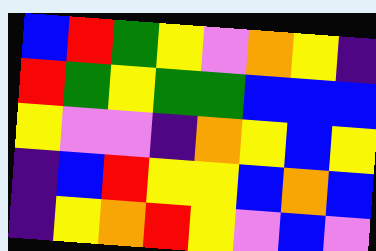[["blue", "red", "green", "yellow", "violet", "orange", "yellow", "indigo"], ["red", "green", "yellow", "green", "green", "blue", "blue", "blue"], ["yellow", "violet", "violet", "indigo", "orange", "yellow", "blue", "yellow"], ["indigo", "blue", "red", "yellow", "yellow", "blue", "orange", "blue"], ["indigo", "yellow", "orange", "red", "yellow", "violet", "blue", "violet"]]